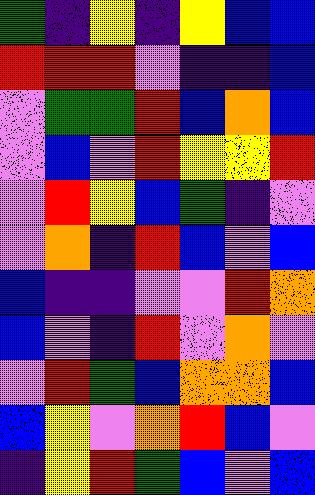[["green", "indigo", "yellow", "indigo", "yellow", "blue", "blue"], ["red", "red", "red", "violet", "indigo", "indigo", "blue"], ["violet", "green", "green", "red", "blue", "orange", "blue"], ["violet", "blue", "violet", "red", "yellow", "yellow", "red"], ["violet", "red", "yellow", "blue", "green", "indigo", "violet"], ["violet", "orange", "indigo", "red", "blue", "violet", "blue"], ["blue", "indigo", "indigo", "violet", "violet", "red", "orange"], ["blue", "violet", "indigo", "red", "violet", "orange", "violet"], ["violet", "red", "green", "blue", "orange", "orange", "blue"], ["blue", "yellow", "violet", "orange", "red", "blue", "violet"], ["indigo", "yellow", "red", "green", "blue", "violet", "blue"]]